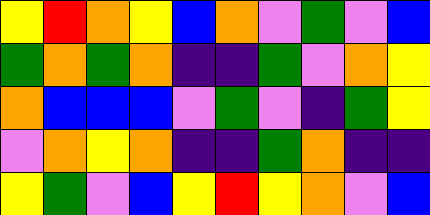[["yellow", "red", "orange", "yellow", "blue", "orange", "violet", "green", "violet", "blue"], ["green", "orange", "green", "orange", "indigo", "indigo", "green", "violet", "orange", "yellow"], ["orange", "blue", "blue", "blue", "violet", "green", "violet", "indigo", "green", "yellow"], ["violet", "orange", "yellow", "orange", "indigo", "indigo", "green", "orange", "indigo", "indigo"], ["yellow", "green", "violet", "blue", "yellow", "red", "yellow", "orange", "violet", "blue"]]